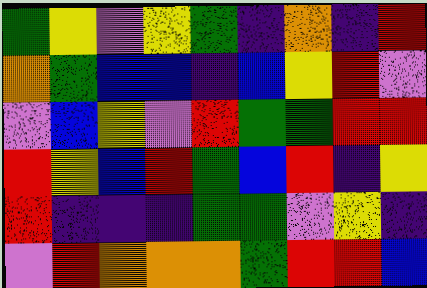[["green", "yellow", "violet", "yellow", "green", "indigo", "orange", "indigo", "red"], ["orange", "green", "blue", "blue", "indigo", "blue", "yellow", "red", "violet"], ["violet", "blue", "yellow", "violet", "red", "green", "green", "red", "red"], ["red", "yellow", "blue", "red", "green", "blue", "red", "indigo", "yellow"], ["red", "indigo", "indigo", "indigo", "green", "green", "violet", "yellow", "indigo"], ["violet", "red", "orange", "orange", "orange", "green", "red", "red", "blue"]]